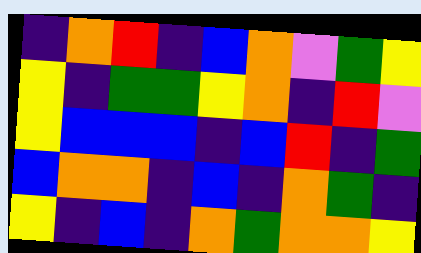[["indigo", "orange", "red", "indigo", "blue", "orange", "violet", "green", "yellow"], ["yellow", "indigo", "green", "green", "yellow", "orange", "indigo", "red", "violet"], ["yellow", "blue", "blue", "blue", "indigo", "blue", "red", "indigo", "green"], ["blue", "orange", "orange", "indigo", "blue", "indigo", "orange", "green", "indigo"], ["yellow", "indigo", "blue", "indigo", "orange", "green", "orange", "orange", "yellow"]]